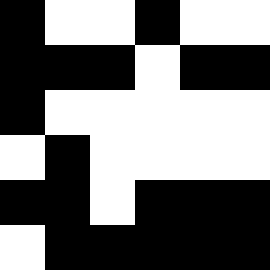[["black", "white", "white", "black", "white", "white"], ["black", "black", "black", "white", "black", "black"], ["black", "white", "white", "white", "white", "white"], ["white", "black", "white", "white", "white", "white"], ["black", "black", "white", "black", "black", "black"], ["white", "black", "black", "black", "black", "black"]]